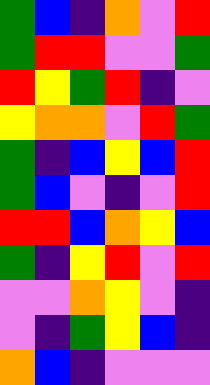[["green", "blue", "indigo", "orange", "violet", "red"], ["green", "red", "red", "violet", "violet", "green"], ["red", "yellow", "green", "red", "indigo", "violet"], ["yellow", "orange", "orange", "violet", "red", "green"], ["green", "indigo", "blue", "yellow", "blue", "red"], ["green", "blue", "violet", "indigo", "violet", "red"], ["red", "red", "blue", "orange", "yellow", "blue"], ["green", "indigo", "yellow", "red", "violet", "red"], ["violet", "violet", "orange", "yellow", "violet", "indigo"], ["violet", "indigo", "green", "yellow", "blue", "indigo"], ["orange", "blue", "indigo", "violet", "violet", "violet"]]